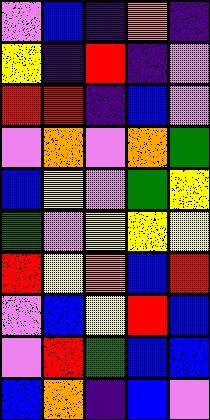[["violet", "blue", "indigo", "orange", "indigo"], ["yellow", "indigo", "red", "indigo", "violet"], ["red", "red", "indigo", "blue", "violet"], ["violet", "orange", "violet", "orange", "green"], ["blue", "yellow", "violet", "green", "yellow"], ["green", "violet", "yellow", "yellow", "yellow"], ["red", "yellow", "orange", "blue", "red"], ["violet", "blue", "yellow", "red", "blue"], ["violet", "red", "green", "blue", "blue"], ["blue", "orange", "indigo", "blue", "violet"]]